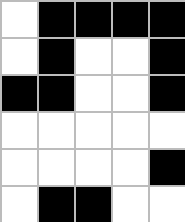[["white", "black", "black", "black", "black"], ["white", "black", "white", "white", "black"], ["black", "black", "white", "white", "black"], ["white", "white", "white", "white", "white"], ["white", "white", "white", "white", "black"], ["white", "black", "black", "white", "white"]]